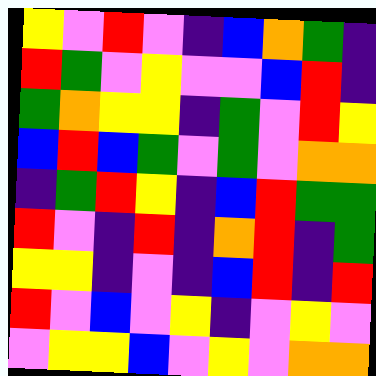[["yellow", "violet", "red", "violet", "indigo", "blue", "orange", "green", "indigo"], ["red", "green", "violet", "yellow", "violet", "violet", "blue", "red", "indigo"], ["green", "orange", "yellow", "yellow", "indigo", "green", "violet", "red", "yellow"], ["blue", "red", "blue", "green", "violet", "green", "violet", "orange", "orange"], ["indigo", "green", "red", "yellow", "indigo", "blue", "red", "green", "green"], ["red", "violet", "indigo", "red", "indigo", "orange", "red", "indigo", "green"], ["yellow", "yellow", "indigo", "violet", "indigo", "blue", "red", "indigo", "red"], ["red", "violet", "blue", "violet", "yellow", "indigo", "violet", "yellow", "violet"], ["violet", "yellow", "yellow", "blue", "violet", "yellow", "violet", "orange", "orange"]]